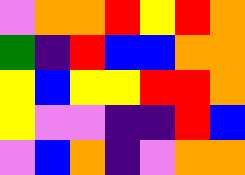[["violet", "orange", "orange", "red", "yellow", "red", "orange"], ["green", "indigo", "red", "blue", "blue", "orange", "orange"], ["yellow", "blue", "yellow", "yellow", "red", "red", "orange"], ["yellow", "violet", "violet", "indigo", "indigo", "red", "blue"], ["violet", "blue", "orange", "indigo", "violet", "orange", "orange"]]